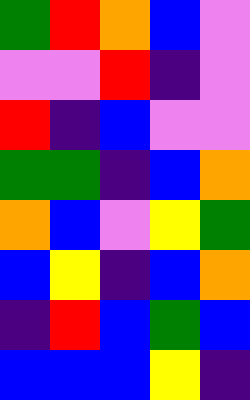[["green", "red", "orange", "blue", "violet"], ["violet", "violet", "red", "indigo", "violet"], ["red", "indigo", "blue", "violet", "violet"], ["green", "green", "indigo", "blue", "orange"], ["orange", "blue", "violet", "yellow", "green"], ["blue", "yellow", "indigo", "blue", "orange"], ["indigo", "red", "blue", "green", "blue"], ["blue", "blue", "blue", "yellow", "indigo"]]